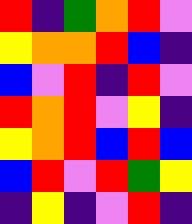[["red", "indigo", "green", "orange", "red", "violet"], ["yellow", "orange", "orange", "red", "blue", "indigo"], ["blue", "violet", "red", "indigo", "red", "violet"], ["red", "orange", "red", "violet", "yellow", "indigo"], ["yellow", "orange", "red", "blue", "red", "blue"], ["blue", "red", "violet", "red", "green", "yellow"], ["indigo", "yellow", "indigo", "violet", "red", "indigo"]]